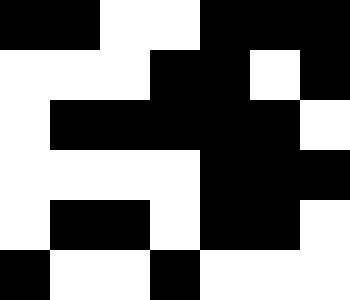[["black", "black", "white", "white", "black", "black", "black"], ["white", "white", "white", "black", "black", "white", "black"], ["white", "black", "black", "black", "black", "black", "white"], ["white", "white", "white", "white", "black", "black", "black"], ["white", "black", "black", "white", "black", "black", "white"], ["black", "white", "white", "black", "white", "white", "white"]]